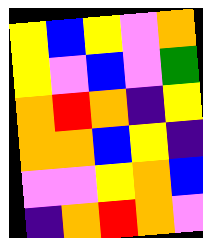[["yellow", "blue", "yellow", "violet", "orange"], ["yellow", "violet", "blue", "violet", "green"], ["orange", "red", "orange", "indigo", "yellow"], ["orange", "orange", "blue", "yellow", "indigo"], ["violet", "violet", "yellow", "orange", "blue"], ["indigo", "orange", "red", "orange", "violet"]]